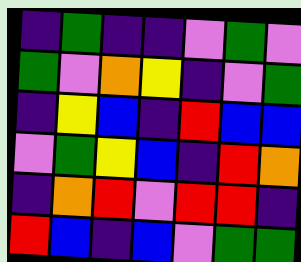[["indigo", "green", "indigo", "indigo", "violet", "green", "violet"], ["green", "violet", "orange", "yellow", "indigo", "violet", "green"], ["indigo", "yellow", "blue", "indigo", "red", "blue", "blue"], ["violet", "green", "yellow", "blue", "indigo", "red", "orange"], ["indigo", "orange", "red", "violet", "red", "red", "indigo"], ["red", "blue", "indigo", "blue", "violet", "green", "green"]]